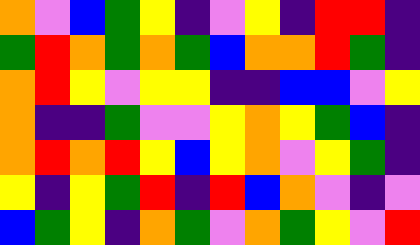[["orange", "violet", "blue", "green", "yellow", "indigo", "violet", "yellow", "indigo", "red", "red", "indigo"], ["green", "red", "orange", "green", "orange", "green", "blue", "orange", "orange", "red", "green", "indigo"], ["orange", "red", "yellow", "violet", "yellow", "yellow", "indigo", "indigo", "blue", "blue", "violet", "yellow"], ["orange", "indigo", "indigo", "green", "violet", "violet", "yellow", "orange", "yellow", "green", "blue", "indigo"], ["orange", "red", "orange", "red", "yellow", "blue", "yellow", "orange", "violet", "yellow", "green", "indigo"], ["yellow", "indigo", "yellow", "green", "red", "indigo", "red", "blue", "orange", "violet", "indigo", "violet"], ["blue", "green", "yellow", "indigo", "orange", "green", "violet", "orange", "green", "yellow", "violet", "red"]]